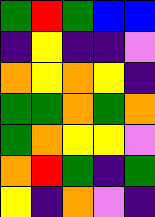[["green", "red", "green", "blue", "blue"], ["indigo", "yellow", "indigo", "indigo", "violet"], ["orange", "yellow", "orange", "yellow", "indigo"], ["green", "green", "orange", "green", "orange"], ["green", "orange", "yellow", "yellow", "violet"], ["orange", "red", "green", "indigo", "green"], ["yellow", "indigo", "orange", "violet", "indigo"]]